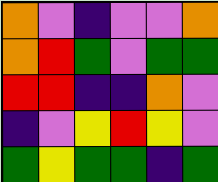[["orange", "violet", "indigo", "violet", "violet", "orange"], ["orange", "red", "green", "violet", "green", "green"], ["red", "red", "indigo", "indigo", "orange", "violet"], ["indigo", "violet", "yellow", "red", "yellow", "violet"], ["green", "yellow", "green", "green", "indigo", "green"]]